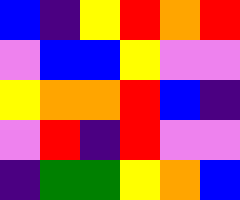[["blue", "indigo", "yellow", "red", "orange", "red"], ["violet", "blue", "blue", "yellow", "violet", "violet"], ["yellow", "orange", "orange", "red", "blue", "indigo"], ["violet", "red", "indigo", "red", "violet", "violet"], ["indigo", "green", "green", "yellow", "orange", "blue"]]